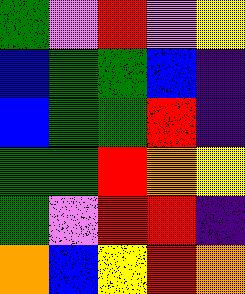[["green", "violet", "red", "violet", "yellow"], ["blue", "green", "green", "blue", "indigo"], ["blue", "green", "green", "red", "indigo"], ["green", "green", "red", "orange", "yellow"], ["green", "violet", "red", "red", "indigo"], ["orange", "blue", "yellow", "red", "orange"]]